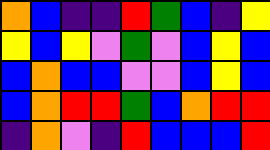[["orange", "blue", "indigo", "indigo", "red", "green", "blue", "indigo", "yellow"], ["yellow", "blue", "yellow", "violet", "green", "violet", "blue", "yellow", "blue"], ["blue", "orange", "blue", "blue", "violet", "violet", "blue", "yellow", "blue"], ["blue", "orange", "red", "red", "green", "blue", "orange", "red", "red"], ["indigo", "orange", "violet", "indigo", "red", "blue", "blue", "blue", "red"]]